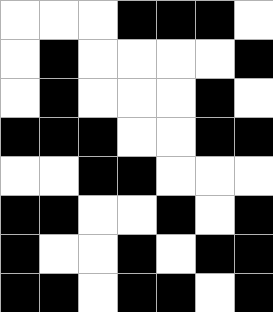[["white", "white", "white", "black", "black", "black", "white"], ["white", "black", "white", "white", "white", "white", "black"], ["white", "black", "white", "white", "white", "black", "white"], ["black", "black", "black", "white", "white", "black", "black"], ["white", "white", "black", "black", "white", "white", "white"], ["black", "black", "white", "white", "black", "white", "black"], ["black", "white", "white", "black", "white", "black", "black"], ["black", "black", "white", "black", "black", "white", "black"]]